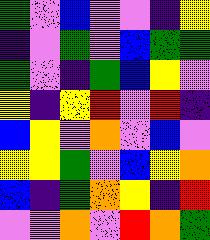[["green", "violet", "blue", "violet", "violet", "indigo", "yellow"], ["indigo", "violet", "green", "violet", "blue", "green", "green"], ["green", "violet", "indigo", "green", "blue", "yellow", "violet"], ["yellow", "indigo", "yellow", "red", "violet", "red", "indigo"], ["blue", "yellow", "violet", "orange", "violet", "blue", "violet"], ["yellow", "yellow", "green", "violet", "blue", "yellow", "orange"], ["blue", "indigo", "green", "orange", "yellow", "indigo", "red"], ["violet", "violet", "orange", "violet", "red", "orange", "green"]]